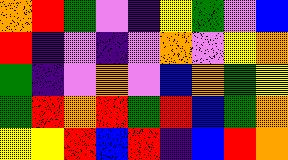[["orange", "red", "green", "violet", "indigo", "yellow", "green", "violet", "blue"], ["red", "indigo", "violet", "indigo", "violet", "orange", "violet", "yellow", "orange"], ["green", "indigo", "violet", "orange", "violet", "blue", "orange", "green", "yellow"], ["green", "red", "orange", "red", "green", "red", "blue", "green", "orange"], ["yellow", "yellow", "red", "blue", "red", "indigo", "blue", "red", "orange"]]